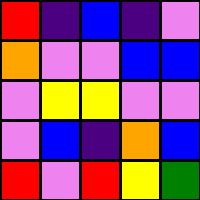[["red", "indigo", "blue", "indigo", "violet"], ["orange", "violet", "violet", "blue", "blue"], ["violet", "yellow", "yellow", "violet", "violet"], ["violet", "blue", "indigo", "orange", "blue"], ["red", "violet", "red", "yellow", "green"]]